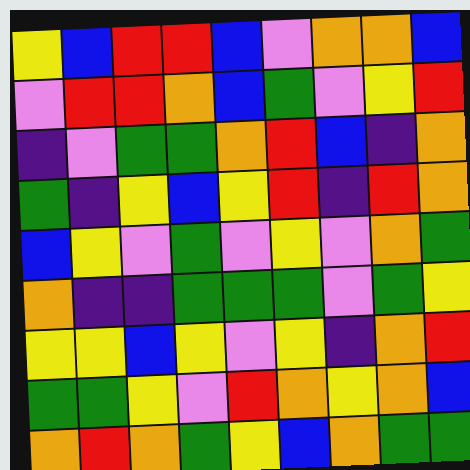[["yellow", "blue", "red", "red", "blue", "violet", "orange", "orange", "blue"], ["violet", "red", "red", "orange", "blue", "green", "violet", "yellow", "red"], ["indigo", "violet", "green", "green", "orange", "red", "blue", "indigo", "orange"], ["green", "indigo", "yellow", "blue", "yellow", "red", "indigo", "red", "orange"], ["blue", "yellow", "violet", "green", "violet", "yellow", "violet", "orange", "green"], ["orange", "indigo", "indigo", "green", "green", "green", "violet", "green", "yellow"], ["yellow", "yellow", "blue", "yellow", "violet", "yellow", "indigo", "orange", "red"], ["green", "green", "yellow", "violet", "red", "orange", "yellow", "orange", "blue"], ["orange", "red", "orange", "green", "yellow", "blue", "orange", "green", "green"]]